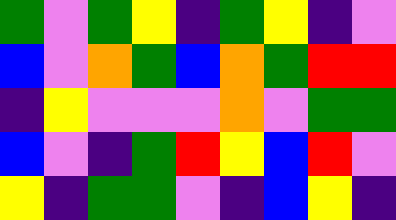[["green", "violet", "green", "yellow", "indigo", "green", "yellow", "indigo", "violet"], ["blue", "violet", "orange", "green", "blue", "orange", "green", "red", "red"], ["indigo", "yellow", "violet", "violet", "violet", "orange", "violet", "green", "green"], ["blue", "violet", "indigo", "green", "red", "yellow", "blue", "red", "violet"], ["yellow", "indigo", "green", "green", "violet", "indigo", "blue", "yellow", "indigo"]]